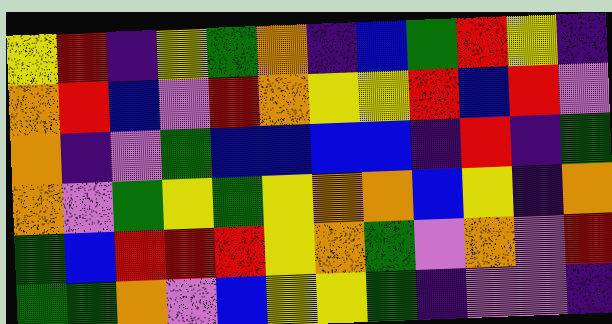[["yellow", "red", "indigo", "yellow", "green", "orange", "indigo", "blue", "green", "red", "yellow", "indigo"], ["orange", "red", "blue", "violet", "red", "orange", "yellow", "yellow", "red", "blue", "red", "violet"], ["orange", "indigo", "violet", "green", "blue", "blue", "blue", "blue", "indigo", "red", "indigo", "green"], ["orange", "violet", "green", "yellow", "green", "yellow", "orange", "orange", "blue", "yellow", "indigo", "orange"], ["green", "blue", "red", "red", "red", "yellow", "orange", "green", "violet", "orange", "violet", "red"], ["green", "green", "orange", "violet", "blue", "yellow", "yellow", "green", "indigo", "violet", "violet", "indigo"]]